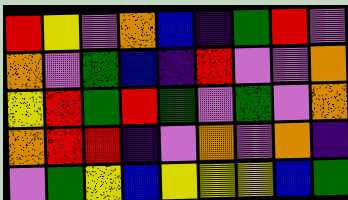[["red", "yellow", "violet", "orange", "blue", "indigo", "green", "red", "violet"], ["orange", "violet", "green", "blue", "indigo", "red", "violet", "violet", "orange"], ["yellow", "red", "green", "red", "green", "violet", "green", "violet", "orange"], ["orange", "red", "red", "indigo", "violet", "orange", "violet", "orange", "indigo"], ["violet", "green", "yellow", "blue", "yellow", "yellow", "yellow", "blue", "green"]]